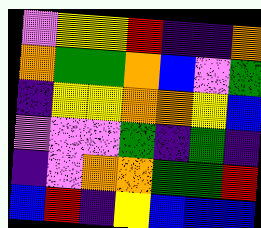[["violet", "yellow", "yellow", "red", "indigo", "indigo", "orange"], ["orange", "green", "green", "orange", "blue", "violet", "green"], ["indigo", "yellow", "yellow", "orange", "orange", "yellow", "blue"], ["violet", "violet", "violet", "green", "indigo", "green", "indigo"], ["indigo", "violet", "orange", "orange", "green", "green", "red"], ["blue", "red", "indigo", "yellow", "blue", "blue", "blue"]]